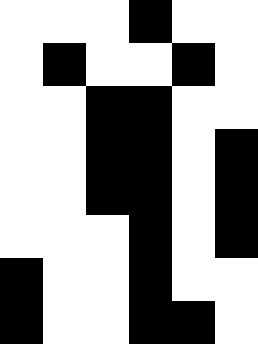[["white", "white", "white", "black", "white", "white"], ["white", "black", "white", "white", "black", "white"], ["white", "white", "black", "black", "white", "white"], ["white", "white", "black", "black", "white", "black"], ["white", "white", "black", "black", "white", "black"], ["white", "white", "white", "black", "white", "black"], ["black", "white", "white", "black", "white", "white"], ["black", "white", "white", "black", "black", "white"]]